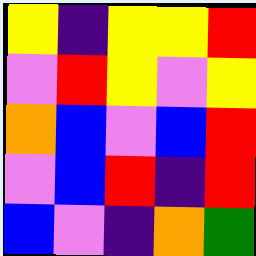[["yellow", "indigo", "yellow", "yellow", "red"], ["violet", "red", "yellow", "violet", "yellow"], ["orange", "blue", "violet", "blue", "red"], ["violet", "blue", "red", "indigo", "red"], ["blue", "violet", "indigo", "orange", "green"]]